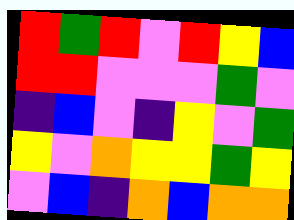[["red", "green", "red", "violet", "red", "yellow", "blue"], ["red", "red", "violet", "violet", "violet", "green", "violet"], ["indigo", "blue", "violet", "indigo", "yellow", "violet", "green"], ["yellow", "violet", "orange", "yellow", "yellow", "green", "yellow"], ["violet", "blue", "indigo", "orange", "blue", "orange", "orange"]]